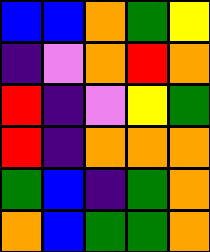[["blue", "blue", "orange", "green", "yellow"], ["indigo", "violet", "orange", "red", "orange"], ["red", "indigo", "violet", "yellow", "green"], ["red", "indigo", "orange", "orange", "orange"], ["green", "blue", "indigo", "green", "orange"], ["orange", "blue", "green", "green", "orange"]]